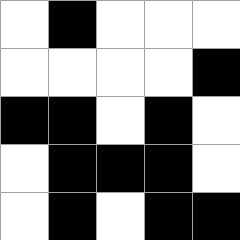[["white", "black", "white", "white", "white"], ["white", "white", "white", "white", "black"], ["black", "black", "white", "black", "white"], ["white", "black", "black", "black", "white"], ["white", "black", "white", "black", "black"]]